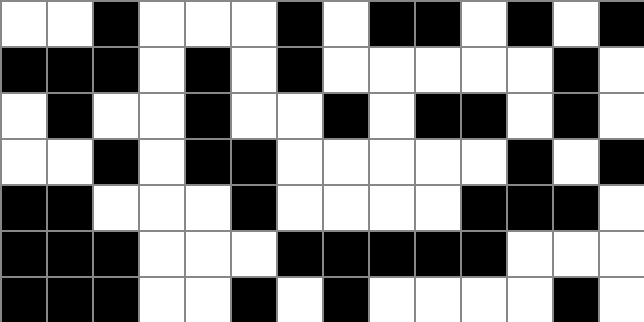[["white", "white", "black", "white", "white", "white", "black", "white", "black", "black", "white", "black", "white", "black"], ["black", "black", "black", "white", "black", "white", "black", "white", "white", "white", "white", "white", "black", "white"], ["white", "black", "white", "white", "black", "white", "white", "black", "white", "black", "black", "white", "black", "white"], ["white", "white", "black", "white", "black", "black", "white", "white", "white", "white", "white", "black", "white", "black"], ["black", "black", "white", "white", "white", "black", "white", "white", "white", "white", "black", "black", "black", "white"], ["black", "black", "black", "white", "white", "white", "black", "black", "black", "black", "black", "white", "white", "white"], ["black", "black", "black", "white", "white", "black", "white", "black", "white", "white", "white", "white", "black", "white"]]